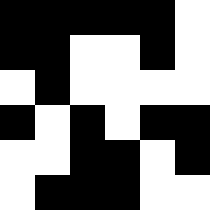[["black", "black", "black", "black", "black", "white"], ["black", "black", "white", "white", "black", "white"], ["white", "black", "white", "white", "white", "white"], ["black", "white", "black", "white", "black", "black"], ["white", "white", "black", "black", "white", "black"], ["white", "black", "black", "black", "white", "white"]]